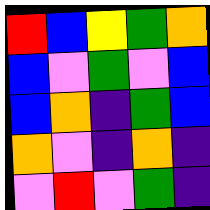[["red", "blue", "yellow", "green", "orange"], ["blue", "violet", "green", "violet", "blue"], ["blue", "orange", "indigo", "green", "blue"], ["orange", "violet", "indigo", "orange", "indigo"], ["violet", "red", "violet", "green", "indigo"]]